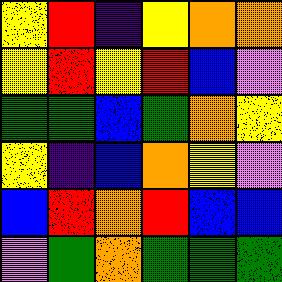[["yellow", "red", "indigo", "yellow", "orange", "orange"], ["yellow", "red", "yellow", "red", "blue", "violet"], ["green", "green", "blue", "green", "orange", "yellow"], ["yellow", "indigo", "blue", "orange", "yellow", "violet"], ["blue", "red", "orange", "red", "blue", "blue"], ["violet", "green", "orange", "green", "green", "green"]]